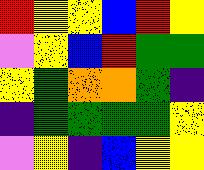[["red", "yellow", "yellow", "blue", "red", "yellow"], ["violet", "yellow", "blue", "red", "green", "green"], ["yellow", "green", "orange", "orange", "green", "indigo"], ["indigo", "green", "green", "green", "green", "yellow"], ["violet", "yellow", "indigo", "blue", "yellow", "yellow"]]